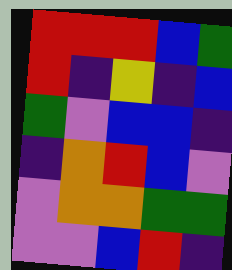[["red", "red", "red", "blue", "green"], ["red", "indigo", "yellow", "indigo", "blue"], ["green", "violet", "blue", "blue", "indigo"], ["indigo", "orange", "red", "blue", "violet"], ["violet", "orange", "orange", "green", "green"], ["violet", "violet", "blue", "red", "indigo"]]